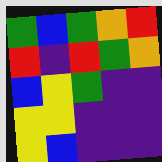[["green", "blue", "green", "orange", "red"], ["red", "indigo", "red", "green", "orange"], ["blue", "yellow", "green", "indigo", "indigo"], ["yellow", "yellow", "indigo", "indigo", "indigo"], ["yellow", "blue", "indigo", "indigo", "indigo"]]